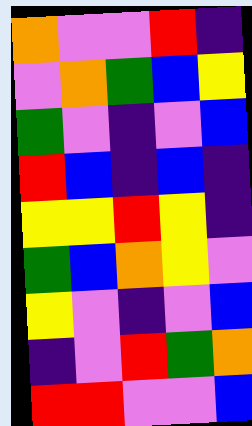[["orange", "violet", "violet", "red", "indigo"], ["violet", "orange", "green", "blue", "yellow"], ["green", "violet", "indigo", "violet", "blue"], ["red", "blue", "indigo", "blue", "indigo"], ["yellow", "yellow", "red", "yellow", "indigo"], ["green", "blue", "orange", "yellow", "violet"], ["yellow", "violet", "indigo", "violet", "blue"], ["indigo", "violet", "red", "green", "orange"], ["red", "red", "violet", "violet", "blue"]]